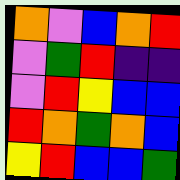[["orange", "violet", "blue", "orange", "red"], ["violet", "green", "red", "indigo", "indigo"], ["violet", "red", "yellow", "blue", "blue"], ["red", "orange", "green", "orange", "blue"], ["yellow", "red", "blue", "blue", "green"]]